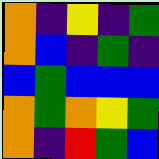[["orange", "indigo", "yellow", "indigo", "green"], ["orange", "blue", "indigo", "green", "indigo"], ["blue", "green", "blue", "blue", "blue"], ["orange", "green", "orange", "yellow", "green"], ["orange", "indigo", "red", "green", "blue"]]